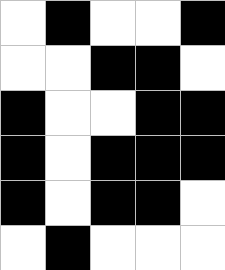[["white", "black", "white", "white", "black"], ["white", "white", "black", "black", "white"], ["black", "white", "white", "black", "black"], ["black", "white", "black", "black", "black"], ["black", "white", "black", "black", "white"], ["white", "black", "white", "white", "white"]]